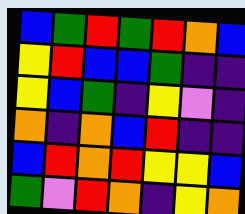[["blue", "green", "red", "green", "red", "orange", "blue"], ["yellow", "red", "blue", "blue", "green", "indigo", "indigo"], ["yellow", "blue", "green", "indigo", "yellow", "violet", "indigo"], ["orange", "indigo", "orange", "blue", "red", "indigo", "indigo"], ["blue", "red", "orange", "red", "yellow", "yellow", "blue"], ["green", "violet", "red", "orange", "indigo", "yellow", "orange"]]